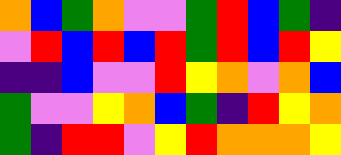[["orange", "blue", "green", "orange", "violet", "violet", "green", "red", "blue", "green", "indigo"], ["violet", "red", "blue", "red", "blue", "red", "green", "red", "blue", "red", "yellow"], ["indigo", "indigo", "blue", "violet", "violet", "red", "yellow", "orange", "violet", "orange", "blue"], ["green", "violet", "violet", "yellow", "orange", "blue", "green", "indigo", "red", "yellow", "orange"], ["green", "indigo", "red", "red", "violet", "yellow", "red", "orange", "orange", "orange", "yellow"]]